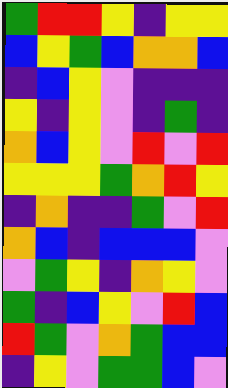[["green", "red", "red", "yellow", "indigo", "yellow", "yellow"], ["blue", "yellow", "green", "blue", "orange", "orange", "blue"], ["indigo", "blue", "yellow", "violet", "indigo", "indigo", "indigo"], ["yellow", "indigo", "yellow", "violet", "indigo", "green", "indigo"], ["orange", "blue", "yellow", "violet", "red", "violet", "red"], ["yellow", "yellow", "yellow", "green", "orange", "red", "yellow"], ["indigo", "orange", "indigo", "indigo", "green", "violet", "red"], ["orange", "blue", "indigo", "blue", "blue", "blue", "violet"], ["violet", "green", "yellow", "indigo", "orange", "yellow", "violet"], ["green", "indigo", "blue", "yellow", "violet", "red", "blue"], ["red", "green", "violet", "orange", "green", "blue", "blue"], ["indigo", "yellow", "violet", "green", "green", "blue", "violet"]]